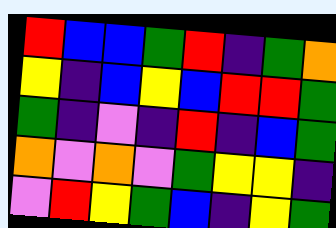[["red", "blue", "blue", "green", "red", "indigo", "green", "orange"], ["yellow", "indigo", "blue", "yellow", "blue", "red", "red", "green"], ["green", "indigo", "violet", "indigo", "red", "indigo", "blue", "green"], ["orange", "violet", "orange", "violet", "green", "yellow", "yellow", "indigo"], ["violet", "red", "yellow", "green", "blue", "indigo", "yellow", "green"]]